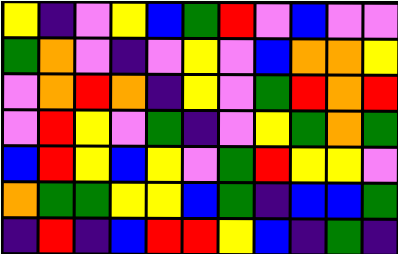[["yellow", "indigo", "violet", "yellow", "blue", "green", "red", "violet", "blue", "violet", "violet"], ["green", "orange", "violet", "indigo", "violet", "yellow", "violet", "blue", "orange", "orange", "yellow"], ["violet", "orange", "red", "orange", "indigo", "yellow", "violet", "green", "red", "orange", "red"], ["violet", "red", "yellow", "violet", "green", "indigo", "violet", "yellow", "green", "orange", "green"], ["blue", "red", "yellow", "blue", "yellow", "violet", "green", "red", "yellow", "yellow", "violet"], ["orange", "green", "green", "yellow", "yellow", "blue", "green", "indigo", "blue", "blue", "green"], ["indigo", "red", "indigo", "blue", "red", "red", "yellow", "blue", "indigo", "green", "indigo"]]